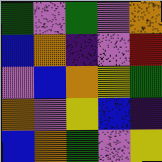[["green", "violet", "green", "violet", "orange"], ["blue", "orange", "indigo", "violet", "red"], ["violet", "blue", "orange", "yellow", "green"], ["orange", "violet", "yellow", "blue", "indigo"], ["blue", "orange", "green", "violet", "yellow"]]